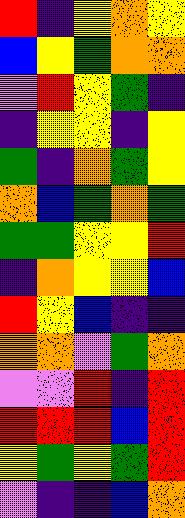[["red", "indigo", "yellow", "orange", "yellow"], ["blue", "yellow", "green", "orange", "orange"], ["violet", "red", "yellow", "green", "indigo"], ["indigo", "yellow", "yellow", "indigo", "yellow"], ["green", "indigo", "orange", "green", "yellow"], ["orange", "blue", "green", "orange", "green"], ["green", "green", "yellow", "yellow", "red"], ["indigo", "orange", "yellow", "yellow", "blue"], ["red", "yellow", "blue", "indigo", "indigo"], ["orange", "orange", "violet", "green", "orange"], ["violet", "violet", "red", "indigo", "red"], ["red", "red", "red", "blue", "red"], ["yellow", "green", "yellow", "green", "red"], ["violet", "indigo", "indigo", "blue", "orange"]]